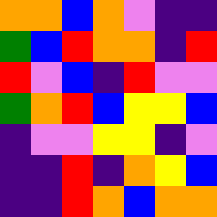[["orange", "orange", "blue", "orange", "violet", "indigo", "indigo"], ["green", "blue", "red", "orange", "orange", "indigo", "red"], ["red", "violet", "blue", "indigo", "red", "violet", "violet"], ["green", "orange", "red", "blue", "yellow", "yellow", "blue"], ["indigo", "violet", "violet", "yellow", "yellow", "indigo", "violet"], ["indigo", "indigo", "red", "indigo", "orange", "yellow", "blue"], ["indigo", "indigo", "red", "orange", "blue", "orange", "orange"]]